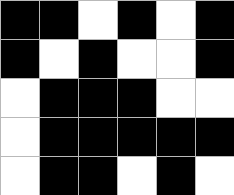[["black", "black", "white", "black", "white", "black"], ["black", "white", "black", "white", "white", "black"], ["white", "black", "black", "black", "white", "white"], ["white", "black", "black", "black", "black", "black"], ["white", "black", "black", "white", "black", "white"]]